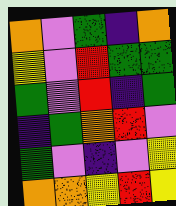[["orange", "violet", "green", "indigo", "orange"], ["yellow", "violet", "red", "green", "green"], ["green", "violet", "red", "indigo", "green"], ["indigo", "green", "orange", "red", "violet"], ["green", "violet", "indigo", "violet", "yellow"], ["orange", "orange", "yellow", "red", "yellow"]]